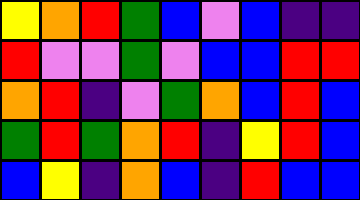[["yellow", "orange", "red", "green", "blue", "violet", "blue", "indigo", "indigo"], ["red", "violet", "violet", "green", "violet", "blue", "blue", "red", "red"], ["orange", "red", "indigo", "violet", "green", "orange", "blue", "red", "blue"], ["green", "red", "green", "orange", "red", "indigo", "yellow", "red", "blue"], ["blue", "yellow", "indigo", "orange", "blue", "indigo", "red", "blue", "blue"]]